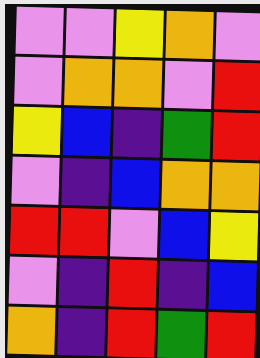[["violet", "violet", "yellow", "orange", "violet"], ["violet", "orange", "orange", "violet", "red"], ["yellow", "blue", "indigo", "green", "red"], ["violet", "indigo", "blue", "orange", "orange"], ["red", "red", "violet", "blue", "yellow"], ["violet", "indigo", "red", "indigo", "blue"], ["orange", "indigo", "red", "green", "red"]]